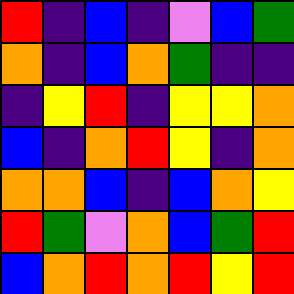[["red", "indigo", "blue", "indigo", "violet", "blue", "green"], ["orange", "indigo", "blue", "orange", "green", "indigo", "indigo"], ["indigo", "yellow", "red", "indigo", "yellow", "yellow", "orange"], ["blue", "indigo", "orange", "red", "yellow", "indigo", "orange"], ["orange", "orange", "blue", "indigo", "blue", "orange", "yellow"], ["red", "green", "violet", "orange", "blue", "green", "red"], ["blue", "orange", "red", "orange", "red", "yellow", "red"]]